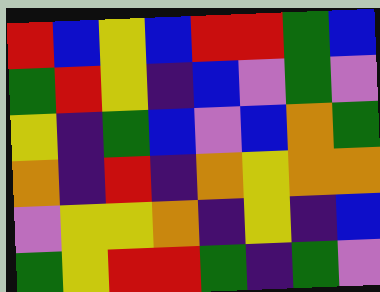[["red", "blue", "yellow", "blue", "red", "red", "green", "blue"], ["green", "red", "yellow", "indigo", "blue", "violet", "green", "violet"], ["yellow", "indigo", "green", "blue", "violet", "blue", "orange", "green"], ["orange", "indigo", "red", "indigo", "orange", "yellow", "orange", "orange"], ["violet", "yellow", "yellow", "orange", "indigo", "yellow", "indigo", "blue"], ["green", "yellow", "red", "red", "green", "indigo", "green", "violet"]]